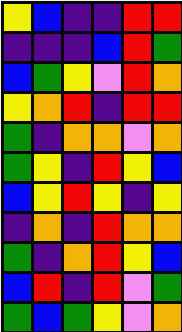[["yellow", "blue", "indigo", "indigo", "red", "red"], ["indigo", "indigo", "indigo", "blue", "red", "green"], ["blue", "green", "yellow", "violet", "red", "orange"], ["yellow", "orange", "red", "indigo", "red", "red"], ["green", "indigo", "orange", "orange", "violet", "orange"], ["green", "yellow", "indigo", "red", "yellow", "blue"], ["blue", "yellow", "red", "yellow", "indigo", "yellow"], ["indigo", "orange", "indigo", "red", "orange", "orange"], ["green", "indigo", "orange", "red", "yellow", "blue"], ["blue", "red", "indigo", "red", "violet", "green"], ["green", "blue", "green", "yellow", "violet", "orange"]]